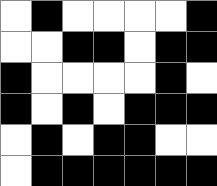[["white", "black", "white", "white", "white", "white", "black"], ["white", "white", "black", "black", "white", "black", "black"], ["black", "white", "white", "white", "white", "black", "white"], ["black", "white", "black", "white", "black", "black", "black"], ["white", "black", "white", "black", "black", "white", "white"], ["white", "black", "black", "black", "black", "black", "black"]]